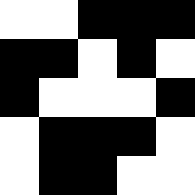[["white", "white", "black", "black", "black"], ["black", "black", "white", "black", "white"], ["black", "white", "white", "white", "black"], ["white", "black", "black", "black", "white"], ["white", "black", "black", "white", "white"]]